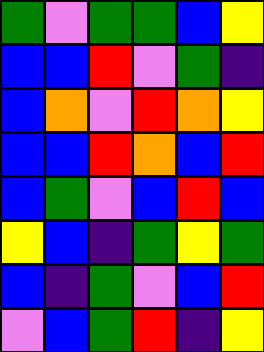[["green", "violet", "green", "green", "blue", "yellow"], ["blue", "blue", "red", "violet", "green", "indigo"], ["blue", "orange", "violet", "red", "orange", "yellow"], ["blue", "blue", "red", "orange", "blue", "red"], ["blue", "green", "violet", "blue", "red", "blue"], ["yellow", "blue", "indigo", "green", "yellow", "green"], ["blue", "indigo", "green", "violet", "blue", "red"], ["violet", "blue", "green", "red", "indigo", "yellow"]]